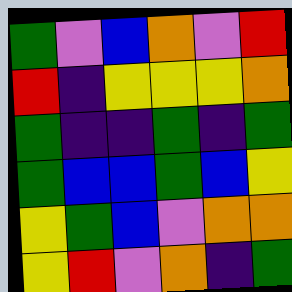[["green", "violet", "blue", "orange", "violet", "red"], ["red", "indigo", "yellow", "yellow", "yellow", "orange"], ["green", "indigo", "indigo", "green", "indigo", "green"], ["green", "blue", "blue", "green", "blue", "yellow"], ["yellow", "green", "blue", "violet", "orange", "orange"], ["yellow", "red", "violet", "orange", "indigo", "green"]]